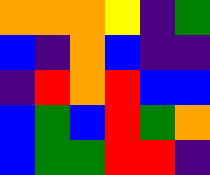[["orange", "orange", "orange", "yellow", "indigo", "green"], ["blue", "indigo", "orange", "blue", "indigo", "indigo"], ["indigo", "red", "orange", "red", "blue", "blue"], ["blue", "green", "blue", "red", "green", "orange"], ["blue", "green", "green", "red", "red", "indigo"]]